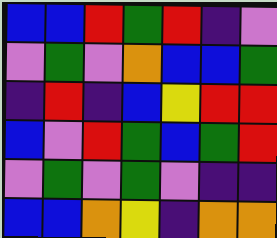[["blue", "blue", "red", "green", "red", "indigo", "violet"], ["violet", "green", "violet", "orange", "blue", "blue", "green"], ["indigo", "red", "indigo", "blue", "yellow", "red", "red"], ["blue", "violet", "red", "green", "blue", "green", "red"], ["violet", "green", "violet", "green", "violet", "indigo", "indigo"], ["blue", "blue", "orange", "yellow", "indigo", "orange", "orange"]]